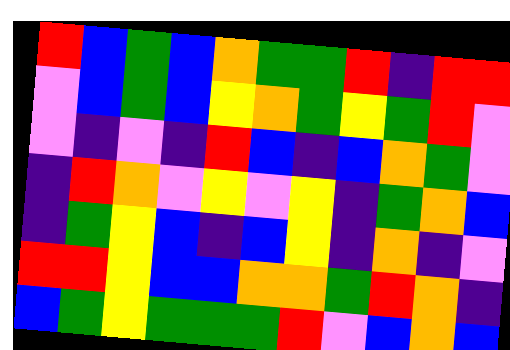[["red", "blue", "green", "blue", "orange", "green", "green", "red", "indigo", "red", "red"], ["violet", "blue", "green", "blue", "yellow", "orange", "green", "yellow", "green", "red", "violet"], ["violet", "indigo", "violet", "indigo", "red", "blue", "indigo", "blue", "orange", "green", "violet"], ["indigo", "red", "orange", "violet", "yellow", "violet", "yellow", "indigo", "green", "orange", "blue"], ["indigo", "green", "yellow", "blue", "indigo", "blue", "yellow", "indigo", "orange", "indigo", "violet"], ["red", "red", "yellow", "blue", "blue", "orange", "orange", "green", "red", "orange", "indigo"], ["blue", "green", "yellow", "green", "green", "green", "red", "violet", "blue", "orange", "blue"]]